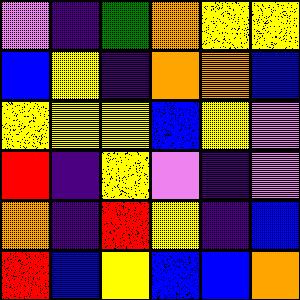[["violet", "indigo", "green", "orange", "yellow", "yellow"], ["blue", "yellow", "indigo", "orange", "orange", "blue"], ["yellow", "yellow", "yellow", "blue", "yellow", "violet"], ["red", "indigo", "yellow", "violet", "indigo", "violet"], ["orange", "indigo", "red", "yellow", "indigo", "blue"], ["red", "blue", "yellow", "blue", "blue", "orange"]]